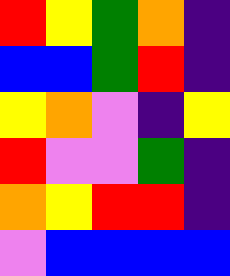[["red", "yellow", "green", "orange", "indigo"], ["blue", "blue", "green", "red", "indigo"], ["yellow", "orange", "violet", "indigo", "yellow"], ["red", "violet", "violet", "green", "indigo"], ["orange", "yellow", "red", "red", "indigo"], ["violet", "blue", "blue", "blue", "blue"]]